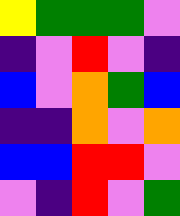[["yellow", "green", "green", "green", "violet"], ["indigo", "violet", "red", "violet", "indigo"], ["blue", "violet", "orange", "green", "blue"], ["indigo", "indigo", "orange", "violet", "orange"], ["blue", "blue", "red", "red", "violet"], ["violet", "indigo", "red", "violet", "green"]]